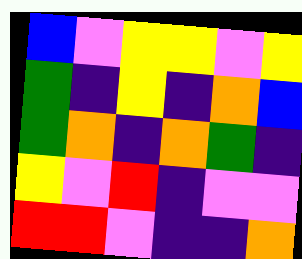[["blue", "violet", "yellow", "yellow", "violet", "yellow"], ["green", "indigo", "yellow", "indigo", "orange", "blue"], ["green", "orange", "indigo", "orange", "green", "indigo"], ["yellow", "violet", "red", "indigo", "violet", "violet"], ["red", "red", "violet", "indigo", "indigo", "orange"]]